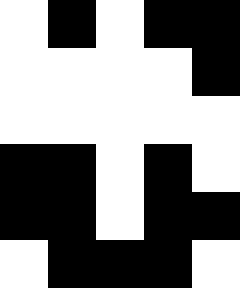[["white", "black", "white", "black", "black"], ["white", "white", "white", "white", "black"], ["white", "white", "white", "white", "white"], ["black", "black", "white", "black", "white"], ["black", "black", "white", "black", "black"], ["white", "black", "black", "black", "white"]]